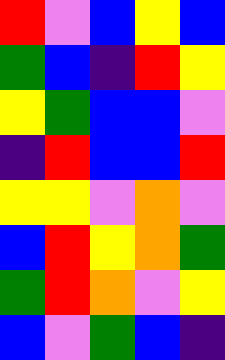[["red", "violet", "blue", "yellow", "blue"], ["green", "blue", "indigo", "red", "yellow"], ["yellow", "green", "blue", "blue", "violet"], ["indigo", "red", "blue", "blue", "red"], ["yellow", "yellow", "violet", "orange", "violet"], ["blue", "red", "yellow", "orange", "green"], ["green", "red", "orange", "violet", "yellow"], ["blue", "violet", "green", "blue", "indigo"]]